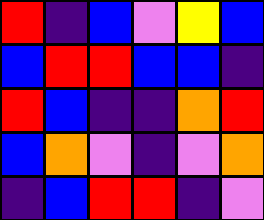[["red", "indigo", "blue", "violet", "yellow", "blue"], ["blue", "red", "red", "blue", "blue", "indigo"], ["red", "blue", "indigo", "indigo", "orange", "red"], ["blue", "orange", "violet", "indigo", "violet", "orange"], ["indigo", "blue", "red", "red", "indigo", "violet"]]